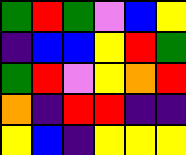[["green", "red", "green", "violet", "blue", "yellow"], ["indigo", "blue", "blue", "yellow", "red", "green"], ["green", "red", "violet", "yellow", "orange", "red"], ["orange", "indigo", "red", "red", "indigo", "indigo"], ["yellow", "blue", "indigo", "yellow", "yellow", "yellow"]]